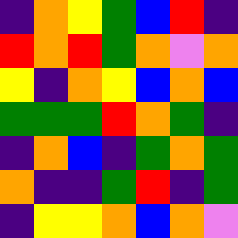[["indigo", "orange", "yellow", "green", "blue", "red", "indigo"], ["red", "orange", "red", "green", "orange", "violet", "orange"], ["yellow", "indigo", "orange", "yellow", "blue", "orange", "blue"], ["green", "green", "green", "red", "orange", "green", "indigo"], ["indigo", "orange", "blue", "indigo", "green", "orange", "green"], ["orange", "indigo", "indigo", "green", "red", "indigo", "green"], ["indigo", "yellow", "yellow", "orange", "blue", "orange", "violet"]]